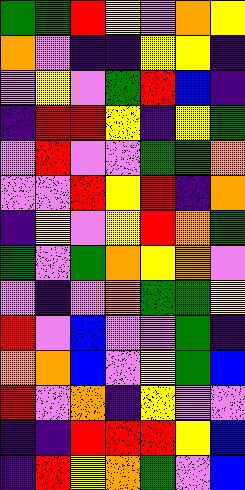[["green", "green", "red", "yellow", "violet", "orange", "yellow"], ["orange", "violet", "indigo", "indigo", "yellow", "yellow", "indigo"], ["violet", "yellow", "violet", "green", "red", "blue", "indigo"], ["indigo", "red", "red", "yellow", "indigo", "yellow", "green"], ["violet", "red", "violet", "violet", "green", "green", "orange"], ["violet", "violet", "red", "yellow", "red", "indigo", "orange"], ["indigo", "yellow", "violet", "yellow", "red", "orange", "green"], ["green", "violet", "green", "orange", "yellow", "orange", "violet"], ["violet", "indigo", "violet", "orange", "green", "green", "yellow"], ["red", "violet", "blue", "violet", "violet", "green", "indigo"], ["orange", "orange", "blue", "violet", "yellow", "green", "blue"], ["red", "violet", "orange", "indigo", "yellow", "violet", "violet"], ["indigo", "indigo", "red", "red", "red", "yellow", "blue"], ["indigo", "red", "yellow", "orange", "green", "violet", "blue"]]